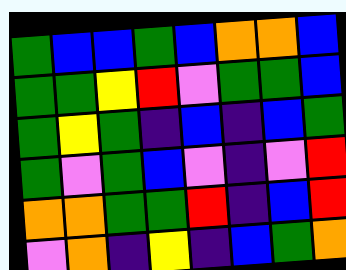[["green", "blue", "blue", "green", "blue", "orange", "orange", "blue"], ["green", "green", "yellow", "red", "violet", "green", "green", "blue"], ["green", "yellow", "green", "indigo", "blue", "indigo", "blue", "green"], ["green", "violet", "green", "blue", "violet", "indigo", "violet", "red"], ["orange", "orange", "green", "green", "red", "indigo", "blue", "red"], ["violet", "orange", "indigo", "yellow", "indigo", "blue", "green", "orange"]]